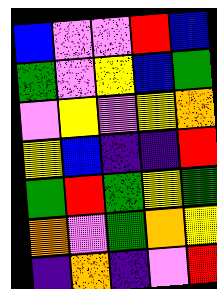[["blue", "violet", "violet", "red", "blue"], ["green", "violet", "yellow", "blue", "green"], ["violet", "yellow", "violet", "yellow", "orange"], ["yellow", "blue", "indigo", "indigo", "red"], ["green", "red", "green", "yellow", "green"], ["orange", "violet", "green", "orange", "yellow"], ["indigo", "orange", "indigo", "violet", "red"]]